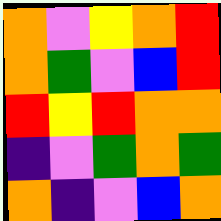[["orange", "violet", "yellow", "orange", "red"], ["orange", "green", "violet", "blue", "red"], ["red", "yellow", "red", "orange", "orange"], ["indigo", "violet", "green", "orange", "green"], ["orange", "indigo", "violet", "blue", "orange"]]